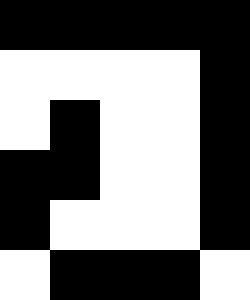[["black", "black", "black", "black", "black"], ["white", "white", "white", "white", "black"], ["white", "black", "white", "white", "black"], ["black", "black", "white", "white", "black"], ["black", "white", "white", "white", "black"], ["white", "black", "black", "black", "white"]]